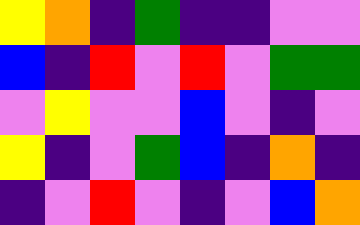[["yellow", "orange", "indigo", "green", "indigo", "indigo", "violet", "violet"], ["blue", "indigo", "red", "violet", "red", "violet", "green", "green"], ["violet", "yellow", "violet", "violet", "blue", "violet", "indigo", "violet"], ["yellow", "indigo", "violet", "green", "blue", "indigo", "orange", "indigo"], ["indigo", "violet", "red", "violet", "indigo", "violet", "blue", "orange"]]